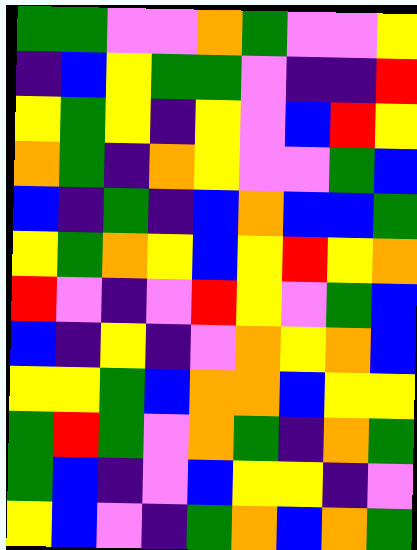[["green", "green", "violet", "violet", "orange", "green", "violet", "violet", "yellow"], ["indigo", "blue", "yellow", "green", "green", "violet", "indigo", "indigo", "red"], ["yellow", "green", "yellow", "indigo", "yellow", "violet", "blue", "red", "yellow"], ["orange", "green", "indigo", "orange", "yellow", "violet", "violet", "green", "blue"], ["blue", "indigo", "green", "indigo", "blue", "orange", "blue", "blue", "green"], ["yellow", "green", "orange", "yellow", "blue", "yellow", "red", "yellow", "orange"], ["red", "violet", "indigo", "violet", "red", "yellow", "violet", "green", "blue"], ["blue", "indigo", "yellow", "indigo", "violet", "orange", "yellow", "orange", "blue"], ["yellow", "yellow", "green", "blue", "orange", "orange", "blue", "yellow", "yellow"], ["green", "red", "green", "violet", "orange", "green", "indigo", "orange", "green"], ["green", "blue", "indigo", "violet", "blue", "yellow", "yellow", "indigo", "violet"], ["yellow", "blue", "violet", "indigo", "green", "orange", "blue", "orange", "green"]]